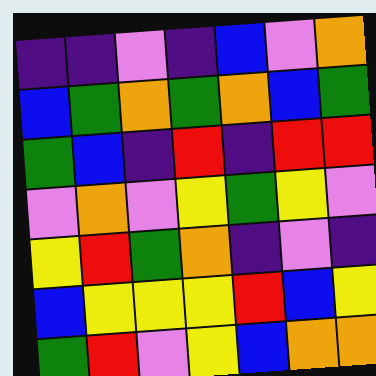[["indigo", "indigo", "violet", "indigo", "blue", "violet", "orange"], ["blue", "green", "orange", "green", "orange", "blue", "green"], ["green", "blue", "indigo", "red", "indigo", "red", "red"], ["violet", "orange", "violet", "yellow", "green", "yellow", "violet"], ["yellow", "red", "green", "orange", "indigo", "violet", "indigo"], ["blue", "yellow", "yellow", "yellow", "red", "blue", "yellow"], ["green", "red", "violet", "yellow", "blue", "orange", "orange"]]